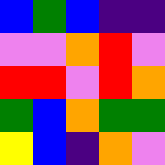[["blue", "green", "blue", "indigo", "indigo"], ["violet", "violet", "orange", "red", "violet"], ["red", "red", "violet", "red", "orange"], ["green", "blue", "orange", "green", "green"], ["yellow", "blue", "indigo", "orange", "violet"]]